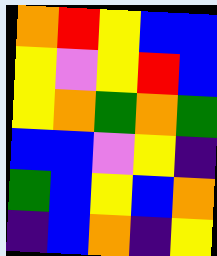[["orange", "red", "yellow", "blue", "blue"], ["yellow", "violet", "yellow", "red", "blue"], ["yellow", "orange", "green", "orange", "green"], ["blue", "blue", "violet", "yellow", "indigo"], ["green", "blue", "yellow", "blue", "orange"], ["indigo", "blue", "orange", "indigo", "yellow"]]